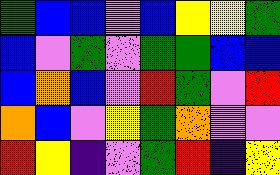[["green", "blue", "blue", "violet", "blue", "yellow", "yellow", "green"], ["blue", "violet", "green", "violet", "green", "green", "blue", "blue"], ["blue", "orange", "blue", "violet", "red", "green", "violet", "red"], ["orange", "blue", "violet", "yellow", "green", "orange", "violet", "violet"], ["red", "yellow", "indigo", "violet", "green", "red", "indigo", "yellow"]]